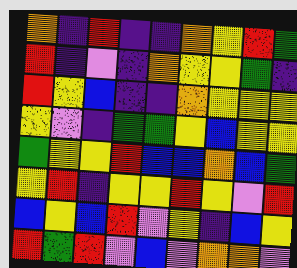[["orange", "indigo", "red", "indigo", "indigo", "orange", "yellow", "red", "green"], ["red", "indigo", "violet", "indigo", "orange", "yellow", "yellow", "green", "indigo"], ["red", "yellow", "blue", "indigo", "indigo", "orange", "yellow", "yellow", "yellow"], ["yellow", "violet", "indigo", "green", "green", "yellow", "blue", "yellow", "yellow"], ["green", "yellow", "yellow", "red", "blue", "blue", "orange", "blue", "green"], ["yellow", "red", "indigo", "yellow", "yellow", "red", "yellow", "violet", "red"], ["blue", "yellow", "blue", "red", "violet", "yellow", "indigo", "blue", "yellow"], ["red", "green", "red", "violet", "blue", "violet", "orange", "orange", "violet"]]